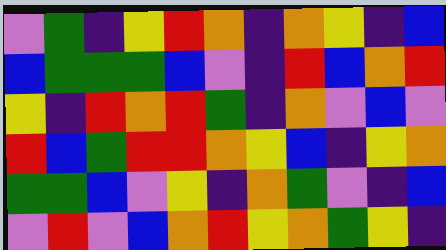[["violet", "green", "indigo", "yellow", "red", "orange", "indigo", "orange", "yellow", "indigo", "blue"], ["blue", "green", "green", "green", "blue", "violet", "indigo", "red", "blue", "orange", "red"], ["yellow", "indigo", "red", "orange", "red", "green", "indigo", "orange", "violet", "blue", "violet"], ["red", "blue", "green", "red", "red", "orange", "yellow", "blue", "indigo", "yellow", "orange"], ["green", "green", "blue", "violet", "yellow", "indigo", "orange", "green", "violet", "indigo", "blue"], ["violet", "red", "violet", "blue", "orange", "red", "yellow", "orange", "green", "yellow", "indigo"]]